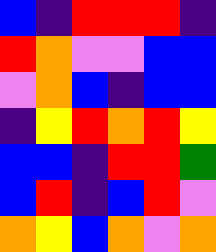[["blue", "indigo", "red", "red", "red", "indigo"], ["red", "orange", "violet", "violet", "blue", "blue"], ["violet", "orange", "blue", "indigo", "blue", "blue"], ["indigo", "yellow", "red", "orange", "red", "yellow"], ["blue", "blue", "indigo", "red", "red", "green"], ["blue", "red", "indigo", "blue", "red", "violet"], ["orange", "yellow", "blue", "orange", "violet", "orange"]]